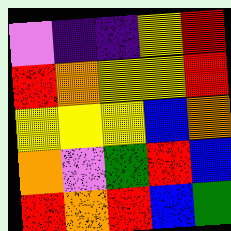[["violet", "indigo", "indigo", "yellow", "red"], ["red", "orange", "yellow", "yellow", "red"], ["yellow", "yellow", "yellow", "blue", "orange"], ["orange", "violet", "green", "red", "blue"], ["red", "orange", "red", "blue", "green"]]